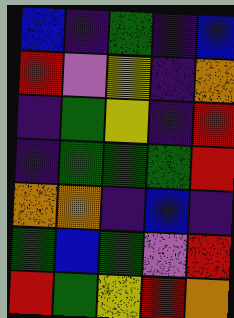[["blue", "indigo", "green", "indigo", "blue"], ["red", "violet", "yellow", "indigo", "orange"], ["indigo", "green", "yellow", "indigo", "red"], ["indigo", "green", "green", "green", "red"], ["orange", "orange", "indigo", "blue", "indigo"], ["green", "blue", "green", "violet", "red"], ["red", "green", "yellow", "red", "orange"]]